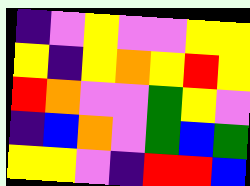[["indigo", "violet", "yellow", "violet", "violet", "yellow", "yellow"], ["yellow", "indigo", "yellow", "orange", "yellow", "red", "yellow"], ["red", "orange", "violet", "violet", "green", "yellow", "violet"], ["indigo", "blue", "orange", "violet", "green", "blue", "green"], ["yellow", "yellow", "violet", "indigo", "red", "red", "blue"]]